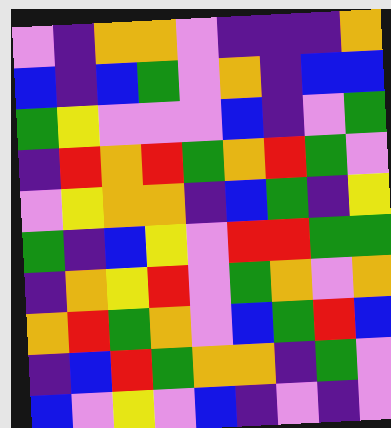[["violet", "indigo", "orange", "orange", "violet", "indigo", "indigo", "indigo", "orange"], ["blue", "indigo", "blue", "green", "violet", "orange", "indigo", "blue", "blue"], ["green", "yellow", "violet", "violet", "violet", "blue", "indigo", "violet", "green"], ["indigo", "red", "orange", "red", "green", "orange", "red", "green", "violet"], ["violet", "yellow", "orange", "orange", "indigo", "blue", "green", "indigo", "yellow"], ["green", "indigo", "blue", "yellow", "violet", "red", "red", "green", "green"], ["indigo", "orange", "yellow", "red", "violet", "green", "orange", "violet", "orange"], ["orange", "red", "green", "orange", "violet", "blue", "green", "red", "blue"], ["indigo", "blue", "red", "green", "orange", "orange", "indigo", "green", "violet"], ["blue", "violet", "yellow", "violet", "blue", "indigo", "violet", "indigo", "violet"]]